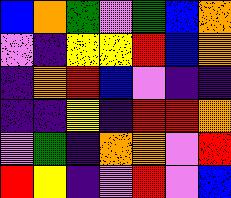[["blue", "orange", "green", "violet", "green", "blue", "orange"], ["violet", "indigo", "yellow", "yellow", "red", "blue", "orange"], ["indigo", "orange", "red", "blue", "violet", "indigo", "indigo"], ["indigo", "indigo", "yellow", "indigo", "red", "red", "orange"], ["violet", "green", "indigo", "orange", "orange", "violet", "red"], ["red", "yellow", "indigo", "violet", "red", "violet", "blue"]]